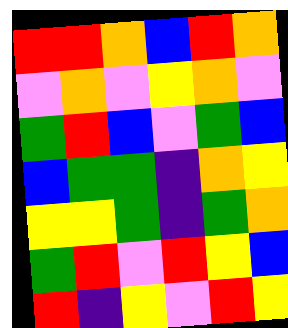[["red", "red", "orange", "blue", "red", "orange"], ["violet", "orange", "violet", "yellow", "orange", "violet"], ["green", "red", "blue", "violet", "green", "blue"], ["blue", "green", "green", "indigo", "orange", "yellow"], ["yellow", "yellow", "green", "indigo", "green", "orange"], ["green", "red", "violet", "red", "yellow", "blue"], ["red", "indigo", "yellow", "violet", "red", "yellow"]]